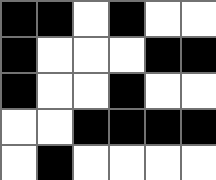[["black", "black", "white", "black", "white", "white"], ["black", "white", "white", "white", "black", "black"], ["black", "white", "white", "black", "white", "white"], ["white", "white", "black", "black", "black", "black"], ["white", "black", "white", "white", "white", "white"]]